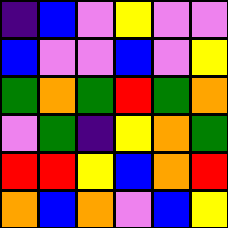[["indigo", "blue", "violet", "yellow", "violet", "violet"], ["blue", "violet", "violet", "blue", "violet", "yellow"], ["green", "orange", "green", "red", "green", "orange"], ["violet", "green", "indigo", "yellow", "orange", "green"], ["red", "red", "yellow", "blue", "orange", "red"], ["orange", "blue", "orange", "violet", "blue", "yellow"]]